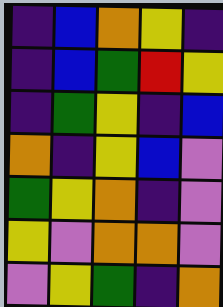[["indigo", "blue", "orange", "yellow", "indigo"], ["indigo", "blue", "green", "red", "yellow"], ["indigo", "green", "yellow", "indigo", "blue"], ["orange", "indigo", "yellow", "blue", "violet"], ["green", "yellow", "orange", "indigo", "violet"], ["yellow", "violet", "orange", "orange", "violet"], ["violet", "yellow", "green", "indigo", "orange"]]